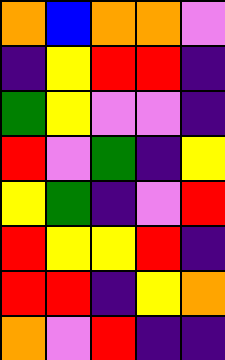[["orange", "blue", "orange", "orange", "violet"], ["indigo", "yellow", "red", "red", "indigo"], ["green", "yellow", "violet", "violet", "indigo"], ["red", "violet", "green", "indigo", "yellow"], ["yellow", "green", "indigo", "violet", "red"], ["red", "yellow", "yellow", "red", "indigo"], ["red", "red", "indigo", "yellow", "orange"], ["orange", "violet", "red", "indigo", "indigo"]]